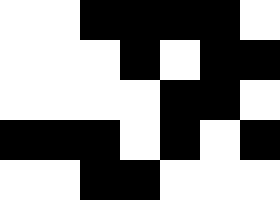[["white", "white", "black", "black", "black", "black", "white"], ["white", "white", "white", "black", "white", "black", "black"], ["white", "white", "white", "white", "black", "black", "white"], ["black", "black", "black", "white", "black", "white", "black"], ["white", "white", "black", "black", "white", "white", "white"]]